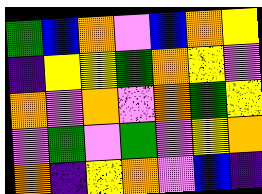[["green", "blue", "orange", "violet", "blue", "orange", "yellow"], ["indigo", "yellow", "yellow", "green", "orange", "yellow", "violet"], ["orange", "violet", "orange", "violet", "orange", "green", "yellow"], ["violet", "green", "violet", "green", "violet", "yellow", "orange"], ["orange", "indigo", "yellow", "orange", "violet", "blue", "indigo"]]